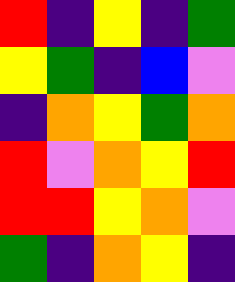[["red", "indigo", "yellow", "indigo", "green"], ["yellow", "green", "indigo", "blue", "violet"], ["indigo", "orange", "yellow", "green", "orange"], ["red", "violet", "orange", "yellow", "red"], ["red", "red", "yellow", "orange", "violet"], ["green", "indigo", "orange", "yellow", "indigo"]]